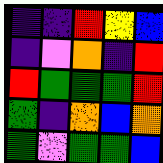[["indigo", "indigo", "red", "yellow", "blue"], ["indigo", "violet", "orange", "indigo", "red"], ["red", "green", "green", "green", "red"], ["green", "indigo", "orange", "blue", "orange"], ["green", "violet", "green", "green", "blue"]]